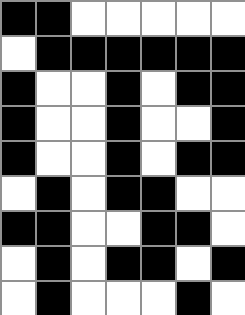[["black", "black", "white", "white", "white", "white", "white"], ["white", "black", "black", "black", "black", "black", "black"], ["black", "white", "white", "black", "white", "black", "black"], ["black", "white", "white", "black", "white", "white", "black"], ["black", "white", "white", "black", "white", "black", "black"], ["white", "black", "white", "black", "black", "white", "white"], ["black", "black", "white", "white", "black", "black", "white"], ["white", "black", "white", "black", "black", "white", "black"], ["white", "black", "white", "white", "white", "black", "white"]]